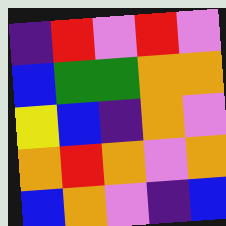[["indigo", "red", "violet", "red", "violet"], ["blue", "green", "green", "orange", "orange"], ["yellow", "blue", "indigo", "orange", "violet"], ["orange", "red", "orange", "violet", "orange"], ["blue", "orange", "violet", "indigo", "blue"]]